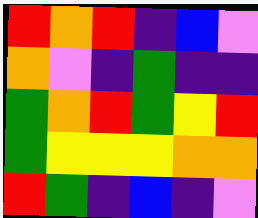[["red", "orange", "red", "indigo", "blue", "violet"], ["orange", "violet", "indigo", "green", "indigo", "indigo"], ["green", "orange", "red", "green", "yellow", "red"], ["green", "yellow", "yellow", "yellow", "orange", "orange"], ["red", "green", "indigo", "blue", "indigo", "violet"]]